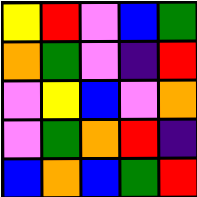[["yellow", "red", "violet", "blue", "green"], ["orange", "green", "violet", "indigo", "red"], ["violet", "yellow", "blue", "violet", "orange"], ["violet", "green", "orange", "red", "indigo"], ["blue", "orange", "blue", "green", "red"]]